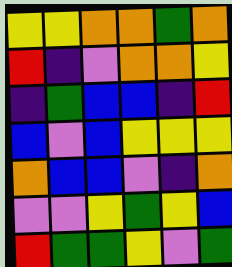[["yellow", "yellow", "orange", "orange", "green", "orange"], ["red", "indigo", "violet", "orange", "orange", "yellow"], ["indigo", "green", "blue", "blue", "indigo", "red"], ["blue", "violet", "blue", "yellow", "yellow", "yellow"], ["orange", "blue", "blue", "violet", "indigo", "orange"], ["violet", "violet", "yellow", "green", "yellow", "blue"], ["red", "green", "green", "yellow", "violet", "green"]]